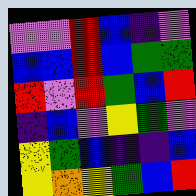[["violet", "violet", "red", "blue", "indigo", "violet"], ["blue", "blue", "red", "blue", "green", "green"], ["red", "violet", "red", "green", "blue", "red"], ["indigo", "blue", "violet", "yellow", "green", "violet"], ["yellow", "green", "blue", "indigo", "indigo", "blue"], ["yellow", "orange", "yellow", "green", "blue", "red"]]